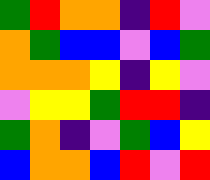[["green", "red", "orange", "orange", "indigo", "red", "violet"], ["orange", "green", "blue", "blue", "violet", "blue", "green"], ["orange", "orange", "orange", "yellow", "indigo", "yellow", "violet"], ["violet", "yellow", "yellow", "green", "red", "red", "indigo"], ["green", "orange", "indigo", "violet", "green", "blue", "yellow"], ["blue", "orange", "orange", "blue", "red", "violet", "red"]]